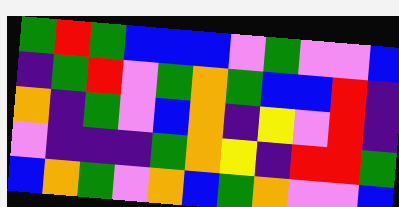[["green", "red", "green", "blue", "blue", "blue", "violet", "green", "violet", "violet", "blue"], ["indigo", "green", "red", "violet", "green", "orange", "green", "blue", "blue", "red", "indigo"], ["orange", "indigo", "green", "violet", "blue", "orange", "indigo", "yellow", "violet", "red", "indigo"], ["violet", "indigo", "indigo", "indigo", "green", "orange", "yellow", "indigo", "red", "red", "green"], ["blue", "orange", "green", "violet", "orange", "blue", "green", "orange", "violet", "violet", "blue"]]